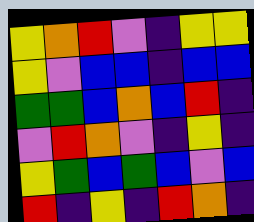[["yellow", "orange", "red", "violet", "indigo", "yellow", "yellow"], ["yellow", "violet", "blue", "blue", "indigo", "blue", "blue"], ["green", "green", "blue", "orange", "blue", "red", "indigo"], ["violet", "red", "orange", "violet", "indigo", "yellow", "indigo"], ["yellow", "green", "blue", "green", "blue", "violet", "blue"], ["red", "indigo", "yellow", "indigo", "red", "orange", "indigo"]]